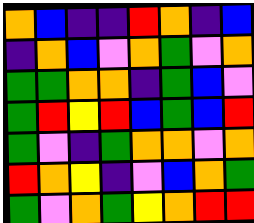[["orange", "blue", "indigo", "indigo", "red", "orange", "indigo", "blue"], ["indigo", "orange", "blue", "violet", "orange", "green", "violet", "orange"], ["green", "green", "orange", "orange", "indigo", "green", "blue", "violet"], ["green", "red", "yellow", "red", "blue", "green", "blue", "red"], ["green", "violet", "indigo", "green", "orange", "orange", "violet", "orange"], ["red", "orange", "yellow", "indigo", "violet", "blue", "orange", "green"], ["green", "violet", "orange", "green", "yellow", "orange", "red", "red"]]